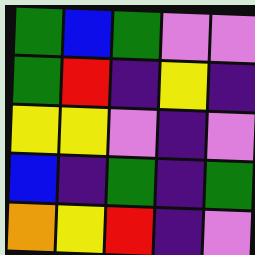[["green", "blue", "green", "violet", "violet"], ["green", "red", "indigo", "yellow", "indigo"], ["yellow", "yellow", "violet", "indigo", "violet"], ["blue", "indigo", "green", "indigo", "green"], ["orange", "yellow", "red", "indigo", "violet"]]